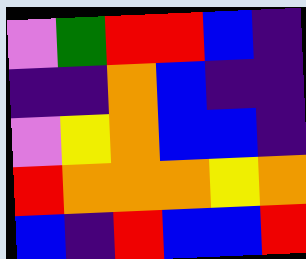[["violet", "green", "red", "red", "blue", "indigo"], ["indigo", "indigo", "orange", "blue", "indigo", "indigo"], ["violet", "yellow", "orange", "blue", "blue", "indigo"], ["red", "orange", "orange", "orange", "yellow", "orange"], ["blue", "indigo", "red", "blue", "blue", "red"]]